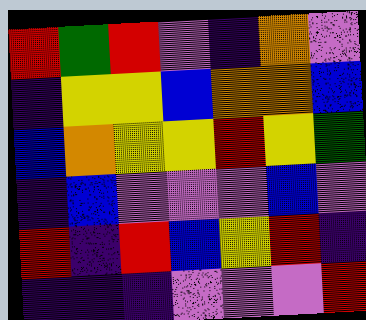[["red", "green", "red", "violet", "indigo", "orange", "violet"], ["indigo", "yellow", "yellow", "blue", "orange", "orange", "blue"], ["blue", "orange", "yellow", "yellow", "red", "yellow", "green"], ["indigo", "blue", "violet", "violet", "violet", "blue", "violet"], ["red", "indigo", "red", "blue", "yellow", "red", "indigo"], ["indigo", "indigo", "indigo", "violet", "violet", "violet", "red"]]